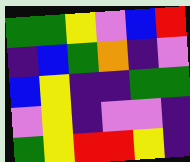[["green", "green", "yellow", "violet", "blue", "red"], ["indigo", "blue", "green", "orange", "indigo", "violet"], ["blue", "yellow", "indigo", "indigo", "green", "green"], ["violet", "yellow", "indigo", "violet", "violet", "indigo"], ["green", "yellow", "red", "red", "yellow", "indigo"]]